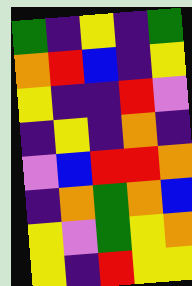[["green", "indigo", "yellow", "indigo", "green"], ["orange", "red", "blue", "indigo", "yellow"], ["yellow", "indigo", "indigo", "red", "violet"], ["indigo", "yellow", "indigo", "orange", "indigo"], ["violet", "blue", "red", "red", "orange"], ["indigo", "orange", "green", "orange", "blue"], ["yellow", "violet", "green", "yellow", "orange"], ["yellow", "indigo", "red", "yellow", "yellow"]]